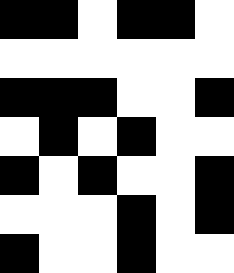[["black", "black", "white", "black", "black", "white"], ["white", "white", "white", "white", "white", "white"], ["black", "black", "black", "white", "white", "black"], ["white", "black", "white", "black", "white", "white"], ["black", "white", "black", "white", "white", "black"], ["white", "white", "white", "black", "white", "black"], ["black", "white", "white", "black", "white", "white"]]